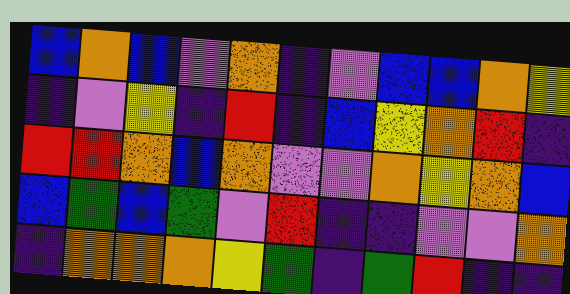[["blue", "orange", "blue", "violet", "orange", "indigo", "violet", "blue", "blue", "orange", "yellow"], ["indigo", "violet", "yellow", "indigo", "red", "indigo", "blue", "yellow", "orange", "red", "indigo"], ["red", "red", "orange", "blue", "orange", "violet", "violet", "orange", "yellow", "orange", "blue"], ["blue", "green", "blue", "green", "violet", "red", "indigo", "indigo", "violet", "violet", "orange"], ["indigo", "orange", "orange", "orange", "yellow", "green", "indigo", "green", "red", "indigo", "indigo"]]